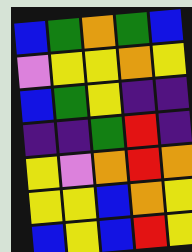[["blue", "green", "orange", "green", "blue"], ["violet", "yellow", "yellow", "orange", "yellow"], ["blue", "green", "yellow", "indigo", "indigo"], ["indigo", "indigo", "green", "red", "indigo"], ["yellow", "violet", "orange", "red", "orange"], ["yellow", "yellow", "blue", "orange", "yellow"], ["blue", "yellow", "blue", "red", "yellow"]]